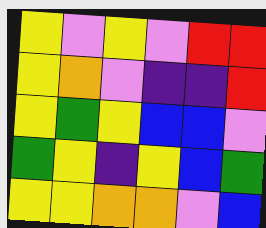[["yellow", "violet", "yellow", "violet", "red", "red"], ["yellow", "orange", "violet", "indigo", "indigo", "red"], ["yellow", "green", "yellow", "blue", "blue", "violet"], ["green", "yellow", "indigo", "yellow", "blue", "green"], ["yellow", "yellow", "orange", "orange", "violet", "blue"]]